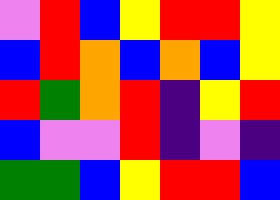[["violet", "red", "blue", "yellow", "red", "red", "yellow"], ["blue", "red", "orange", "blue", "orange", "blue", "yellow"], ["red", "green", "orange", "red", "indigo", "yellow", "red"], ["blue", "violet", "violet", "red", "indigo", "violet", "indigo"], ["green", "green", "blue", "yellow", "red", "red", "blue"]]